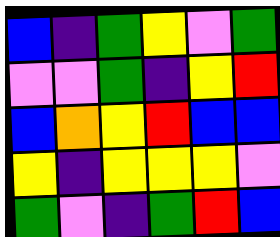[["blue", "indigo", "green", "yellow", "violet", "green"], ["violet", "violet", "green", "indigo", "yellow", "red"], ["blue", "orange", "yellow", "red", "blue", "blue"], ["yellow", "indigo", "yellow", "yellow", "yellow", "violet"], ["green", "violet", "indigo", "green", "red", "blue"]]